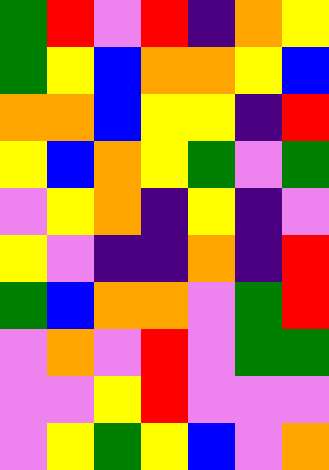[["green", "red", "violet", "red", "indigo", "orange", "yellow"], ["green", "yellow", "blue", "orange", "orange", "yellow", "blue"], ["orange", "orange", "blue", "yellow", "yellow", "indigo", "red"], ["yellow", "blue", "orange", "yellow", "green", "violet", "green"], ["violet", "yellow", "orange", "indigo", "yellow", "indigo", "violet"], ["yellow", "violet", "indigo", "indigo", "orange", "indigo", "red"], ["green", "blue", "orange", "orange", "violet", "green", "red"], ["violet", "orange", "violet", "red", "violet", "green", "green"], ["violet", "violet", "yellow", "red", "violet", "violet", "violet"], ["violet", "yellow", "green", "yellow", "blue", "violet", "orange"]]